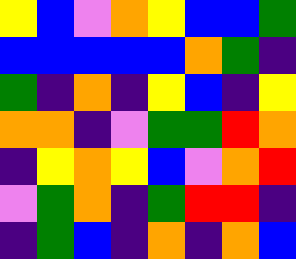[["yellow", "blue", "violet", "orange", "yellow", "blue", "blue", "green"], ["blue", "blue", "blue", "blue", "blue", "orange", "green", "indigo"], ["green", "indigo", "orange", "indigo", "yellow", "blue", "indigo", "yellow"], ["orange", "orange", "indigo", "violet", "green", "green", "red", "orange"], ["indigo", "yellow", "orange", "yellow", "blue", "violet", "orange", "red"], ["violet", "green", "orange", "indigo", "green", "red", "red", "indigo"], ["indigo", "green", "blue", "indigo", "orange", "indigo", "orange", "blue"]]